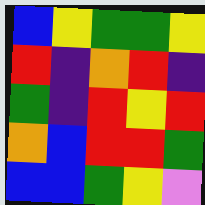[["blue", "yellow", "green", "green", "yellow"], ["red", "indigo", "orange", "red", "indigo"], ["green", "indigo", "red", "yellow", "red"], ["orange", "blue", "red", "red", "green"], ["blue", "blue", "green", "yellow", "violet"]]